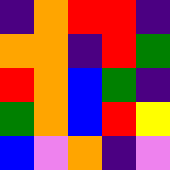[["indigo", "orange", "red", "red", "indigo"], ["orange", "orange", "indigo", "red", "green"], ["red", "orange", "blue", "green", "indigo"], ["green", "orange", "blue", "red", "yellow"], ["blue", "violet", "orange", "indigo", "violet"]]